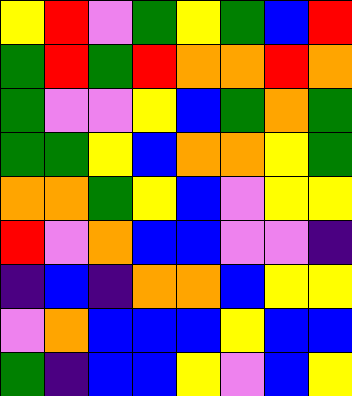[["yellow", "red", "violet", "green", "yellow", "green", "blue", "red"], ["green", "red", "green", "red", "orange", "orange", "red", "orange"], ["green", "violet", "violet", "yellow", "blue", "green", "orange", "green"], ["green", "green", "yellow", "blue", "orange", "orange", "yellow", "green"], ["orange", "orange", "green", "yellow", "blue", "violet", "yellow", "yellow"], ["red", "violet", "orange", "blue", "blue", "violet", "violet", "indigo"], ["indigo", "blue", "indigo", "orange", "orange", "blue", "yellow", "yellow"], ["violet", "orange", "blue", "blue", "blue", "yellow", "blue", "blue"], ["green", "indigo", "blue", "blue", "yellow", "violet", "blue", "yellow"]]